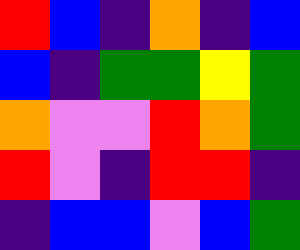[["red", "blue", "indigo", "orange", "indigo", "blue"], ["blue", "indigo", "green", "green", "yellow", "green"], ["orange", "violet", "violet", "red", "orange", "green"], ["red", "violet", "indigo", "red", "red", "indigo"], ["indigo", "blue", "blue", "violet", "blue", "green"]]